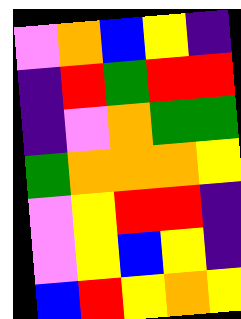[["violet", "orange", "blue", "yellow", "indigo"], ["indigo", "red", "green", "red", "red"], ["indigo", "violet", "orange", "green", "green"], ["green", "orange", "orange", "orange", "yellow"], ["violet", "yellow", "red", "red", "indigo"], ["violet", "yellow", "blue", "yellow", "indigo"], ["blue", "red", "yellow", "orange", "yellow"]]